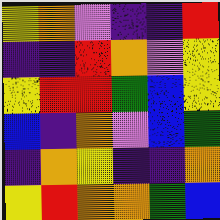[["yellow", "orange", "violet", "indigo", "indigo", "red"], ["indigo", "indigo", "red", "orange", "violet", "yellow"], ["yellow", "red", "red", "green", "blue", "yellow"], ["blue", "indigo", "orange", "violet", "blue", "green"], ["indigo", "orange", "yellow", "indigo", "indigo", "orange"], ["yellow", "red", "orange", "orange", "green", "blue"]]